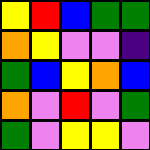[["yellow", "red", "blue", "green", "green"], ["orange", "yellow", "violet", "violet", "indigo"], ["green", "blue", "yellow", "orange", "blue"], ["orange", "violet", "red", "violet", "green"], ["green", "violet", "yellow", "yellow", "violet"]]